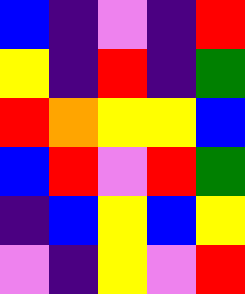[["blue", "indigo", "violet", "indigo", "red"], ["yellow", "indigo", "red", "indigo", "green"], ["red", "orange", "yellow", "yellow", "blue"], ["blue", "red", "violet", "red", "green"], ["indigo", "blue", "yellow", "blue", "yellow"], ["violet", "indigo", "yellow", "violet", "red"]]